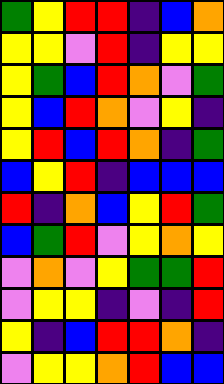[["green", "yellow", "red", "red", "indigo", "blue", "orange"], ["yellow", "yellow", "violet", "red", "indigo", "yellow", "yellow"], ["yellow", "green", "blue", "red", "orange", "violet", "green"], ["yellow", "blue", "red", "orange", "violet", "yellow", "indigo"], ["yellow", "red", "blue", "red", "orange", "indigo", "green"], ["blue", "yellow", "red", "indigo", "blue", "blue", "blue"], ["red", "indigo", "orange", "blue", "yellow", "red", "green"], ["blue", "green", "red", "violet", "yellow", "orange", "yellow"], ["violet", "orange", "violet", "yellow", "green", "green", "red"], ["violet", "yellow", "yellow", "indigo", "violet", "indigo", "red"], ["yellow", "indigo", "blue", "red", "red", "orange", "indigo"], ["violet", "yellow", "yellow", "orange", "red", "blue", "blue"]]